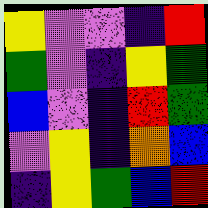[["yellow", "violet", "violet", "indigo", "red"], ["green", "violet", "indigo", "yellow", "green"], ["blue", "violet", "indigo", "red", "green"], ["violet", "yellow", "indigo", "orange", "blue"], ["indigo", "yellow", "green", "blue", "red"]]